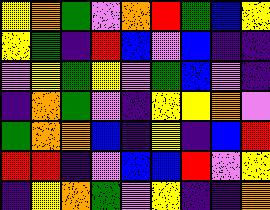[["yellow", "orange", "green", "violet", "orange", "red", "green", "blue", "yellow"], ["yellow", "green", "indigo", "red", "blue", "violet", "blue", "indigo", "indigo"], ["violet", "yellow", "green", "yellow", "violet", "green", "blue", "violet", "indigo"], ["indigo", "orange", "green", "violet", "indigo", "yellow", "yellow", "orange", "violet"], ["green", "orange", "orange", "blue", "indigo", "yellow", "indigo", "blue", "red"], ["red", "red", "indigo", "violet", "blue", "blue", "red", "violet", "yellow"], ["indigo", "yellow", "orange", "green", "violet", "yellow", "indigo", "indigo", "orange"]]